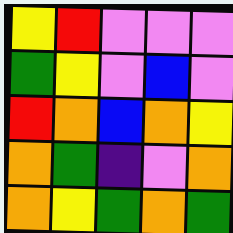[["yellow", "red", "violet", "violet", "violet"], ["green", "yellow", "violet", "blue", "violet"], ["red", "orange", "blue", "orange", "yellow"], ["orange", "green", "indigo", "violet", "orange"], ["orange", "yellow", "green", "orange", "green"]]